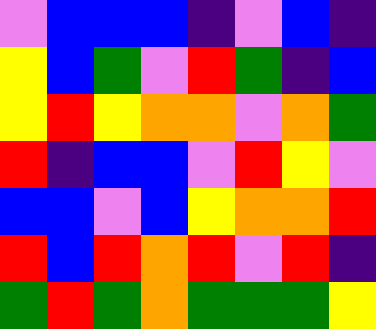[["violet", "blue", "blue", "blue", "indigo", "violet", "blue", "indigo"], ["yellow", "blue", "green", "violet", "red", "green", "indigo", "blue"], ["yellow", "red", "yellow", "orange", "orange", "violet", "orange", "green"], ["red", "indigo", "blue", "blue", "violet", "red", "yellow", "violet"], ["blue", "blue", "violet", "blue", "yellow", "orange", "orange", "red"], ["red", "blue", "red", "orange", "red", "violet", "red", "indigo"], ["green", "red", "green", "orange", "green", "green", "green", "yellow"]]